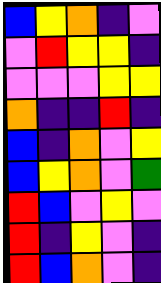[["blue", "yellow", "orange", "indigo", "violet"], ["violet", "red", "yellow", "yellow", "indigo"], ["violet", "violet", "violet", "yellow", "yellow"], ["orange", "indigo", "indigo", "red", "indigo"], ["blue", "indigo", "orange", "violet", "yellow"], ["blue", "yellow", "orange", "violet", "green"], ["red", "blue", "violet", "yellow", "violet"], ["red", "indigo", "yellow", "violet", "indigo"], ["red", "blue", "orange", "violet", "indigo"]]